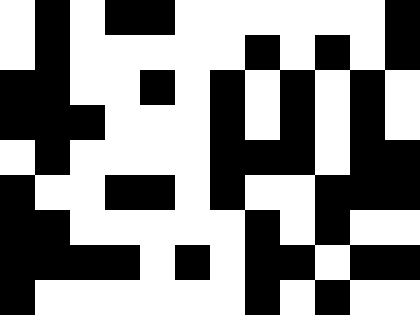[["white", "black", "white", "black", "black", "white", "white", "white", "white", "white", "white", "black"], ["white", "black", "white", "white", "white", "white", "white", "black", "white", "black", "white", "black"], ["black", "black", "white", "white", "black", "white", "black", "white", "black", "white", "black", "white"], ["black", "black", "black", "white", "white", "white", "black", "white", "black", "white", "black", "white"], ["white", "black", "white", "white", "white", "white", "black", "black", "black", "white", "black", "black"], ["black", "white", "white", "black", "black", "white", "black", "white", "white", "black", "black", "black"], ["black", "black", "white", "white", "white", "white", "white", "black", "white", "black", "white", "white"], ["black", "black", "black", "black", "white", "black", "white", "black", "black", "white", "black", "black"], ["black", "white", "white", "white", "white", "white", "white", "black", "white", "black", "white", "white"]]